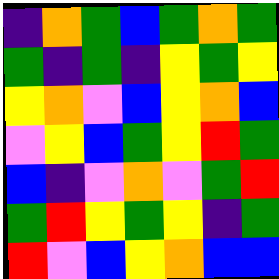[["indigo", "orange", "green", "blue", "green", "orange", "green"], ["green", "indigo", "green", "indigo", "yellow", "green", "yellow"], ["yellow", "orange", "violet", "blue", "yellow", "orange", "blue"], ["violet", "yellow", "blue", "green", "yellow", "red", "green"], ["blue", "indigo", "violet", "orange", "violet", "green", "red"], ["green", "red", "yellow", "green", "yellow", "indigo", "green"], ["red", "violet", "blue", "yellow", "orange", "blue", "blue"]]